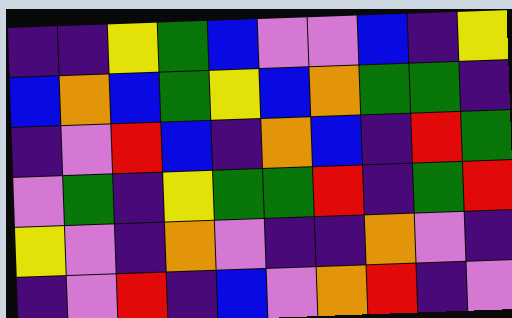[["indigo", "indigo", "yellow", "green", "blue", "violet", "violet", "blue", "indigo", "yellow"], ["blue", "orange", "blue", "green", "yellow", "blue", "orange", "green", "green", "indigo"], ["indigo", "violet", "red", "blue", "indigo", "orange", "blue", "indigo", "red", "green"], ["violet", "green", "indigo", "yellow", "green", "green", "red", "indigo", "green", "red"], ["yellow", "violet", "indigo", "orange", "violet", "indigo", "indigo", "orange", "violet", "indigo"], ["indigo", "violet", "red", "indigo", "blue", "violet", "orange", "red", "indigo", "violet"]]